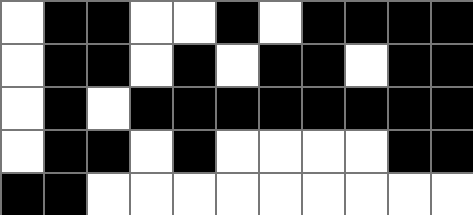[["white", "black", "black", "white", "white", "black", "white", "black", "black", "black", "black"], ["white", "black", "black", "white", "black", "white", "black", "black", "white", "black", "black"], ["white", "black", "white", "black", "black", "black", "black", "black", "black", "black", "black"], ["white", "black", "black", "white", "black", "white", "white", "white", "white", "black", "black"], ["black", "black", "white", "white", "white", "white", "white", "white", "white", "white", "white"]]